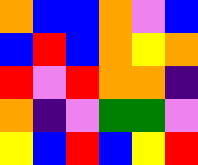[["orange", "blue", "blue", "orange", "violet", "blue"], ["blue", "red", "blue", "orange", "yellow", "orange"], ["red", "violet", "red", "orange", "orange", "indigo"], ["orange", "indigo", "violet", "green", "green", "violet"], ["yellow", "blue", "red", "blue", "yellow", "red"]]